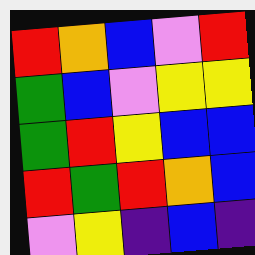[["red", "orange", "blue", "violet", "red"], ["green", "blue", "violet", "yellow", "yellow"], ["green", "red", "yellow", "blue", "blue"], ["red", "green", "red", "orange", "blue"], ["violet", "yellow", "indigo", "blue", "indigo"]]